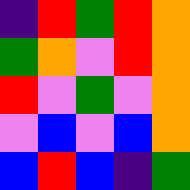[["indigo", "red", "green", "red", "orange"], ["green", "orange", "violet", "red", "orange"], ["red", "violet", "green", "violet", "orange"], ["violet", "blue", "violet", "blue", "orange"], ["blue", "red", "blue", "indigo", "green"]]